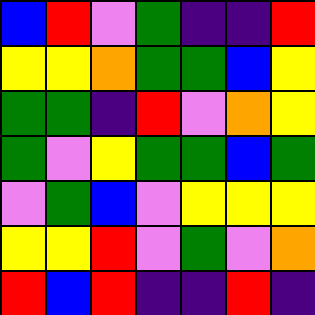[["blue", "red", "violet", "green", "indigo", "indigo", "red"], ["yellow", "yellow", "orange", "green", "green", "blue", "yellow"], ["green", "green", "indigo", "red", "violet", "orange", "yellow"], ["green", "violet", "yellow", "green", "green", "blue", "green"], ["violet", "green", "blue", "violet", "yellow", "yellow", "yellow"], ["yellow", "yellow", "red", "violet", "green", "violet", "orange"], ["red", "blue", "red", "indigo", "indigo", "red", "indigo"]]